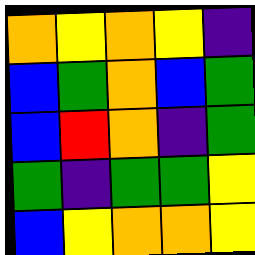[["orange", "yellow", "orange", "yellow", "indigo"], ["blue", "green", "orange", "blue", "green"], ["blue", "red", "orange", "indigo", "green"], ["green", "indigo", "green", "green", "yellow"], ["blue", "yellow", "orange", "orange", "yellow"]]